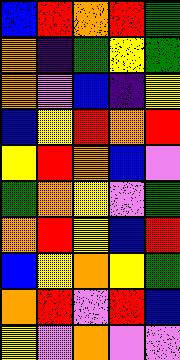[["blue", "red", "orange", "red", "green"], ["orange", "indigo", "green", "yellow", "green"], ["orange", "violet", "blue", "indigo", "yellow"], ["blue", "yellow", "red", "orange", "red"], ["yellow", "red", "orange", "blue", "violet"], ["green", "orange", "yellow", "violet", "green"], ["orange", "red", "yellow", "blue", "red"], ["blue", "yellow", "orange", "yellow", "green"], ["orange", "red", "violet", "red", "blue"], ["yellow", "violet", "orange", "violet", "violet"]]